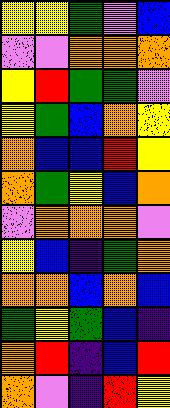[["yellow", "yellow", "green", "violet", "blue"], ["violet", "violet", "orange", "orange", "orange"], ["yellow", "red", "green", "green", "violet"], ["yellow", "green", "blue", "orange", "yellow"], ["orange", "blue", "blue", "red", "yellow"], ["orange", "green", "yellow", "blue", "orange"], ["violet", "orange", "orange", "orange", "violet"], ["yellow", "blue", "indigo", "green", "orange"], ["orange", "orange", "blue", "orange", "blue"], ["green", "yellow", "green", "blue", "indigo"], ["orange", "red", "indigo", "blue", "red"], ["orange", "violet", "indigo", "red", "yellow"]]